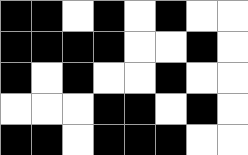[["black", "black", "white", "black", "white", "black", "white", "white"], ["black", "black", "black", "black", "white", "white", "black", "white"], ["black", "white", "black", "white", "white", "black", "white", "white"], ["white", "white", "white", "black", "black", "white", "black", "white"], ["black", "black", "white", "black", "black", "black", "white", "white"]]